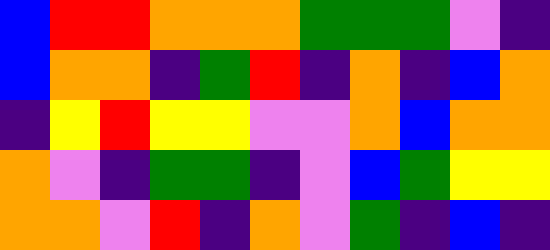[["blue", "red", "red", "orange", "orange", "orange", "green", "green", "green", "violet", "indigo"], ["blue", "orange", "orange", "indigo", "green", "red", "indigo", "orange", "indigo", "blue", "orange"], ["indigo", "yellow", "red", "yellow", "yellow", "violet", "violet", "orange", "blue", "orange", "orange"], ["orange", "violet", "indigo", "green", "green", "indigo", "violet", "blue", "green", "yellow", "yellow"], ["orange", "orange", "violet", "red", "indigo", "orange", "violet", "green", "indigo", "blue", "indigo"]]